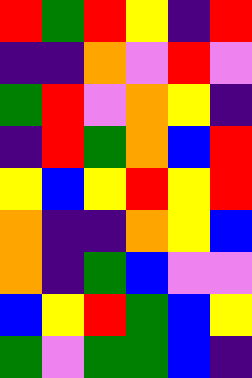[["red", "green", "red", "yellow", "indigo", "red"], ["indigo", "indigo", "orange", "violet", "red", "violet"], ["green", "red", "violet", "orange", "yellow", "indigo"], ["indigo", "red", "green", "orange", "blue", "red"], ["yellow", "blue", "yellow", "red", "yellow", "red"], ["orange", "indigo", "indigo", "orange", "yellow", "blue"], ["orange", "indigo", "green", "blue", "violet", "violet"], ["blue", "yellow", "red", "green", "blue", "yellow"], ["green", "violet", "green", "green", "blue", "indigo"]]